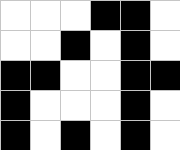[["white", "white", "white", "black", "black", "white"], ["white", "white", "black", "white", "black", "white"], ["black", "black", "white", "white", "black", "black"], ["black", "white", "white", "white", "black", "white"], ["black", "white", "black", "white", "black", "white"]]